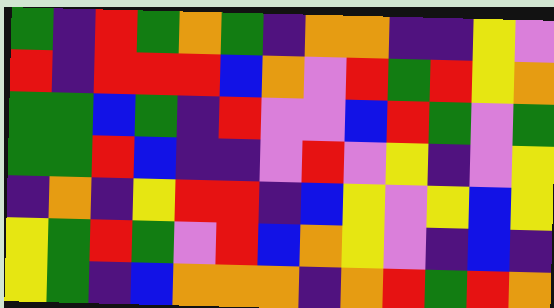[["green", "indigo", "red", "green", "orange", "green", "indigo", "orange", "orange", "indigo", "indigo", "yellow", "violet"], ["red", "indigo", "red", "red", "red", "blue", "orange", "violet", "red", "green", "red", "yellow", "orange"], ["green", "green", "blue", "green", "indigo", "red", "violet", "violet", "blue", "red", "green", "violet", "green"], ["green", "green", "red", "blue", "indigo", "indigo", "violet", "red", "violet", "yellow", "indigo", "violet", "yellow"], ["indigo", "orange", "indigo", "yellow", "red", "red", "indigo", "blue", "yellow", "violet", "yellow", "blue", "yellow"], ["yellow", "green", "red", "green", "violet", "red", "blue", "orange", "yellow", "violet", "indigo", "blue", "indigo"], ["yellow", "green", "indigo", "blue", "orange", "orange", "orange", "indigo", "orange", "red", "green", "red", "orange"]]